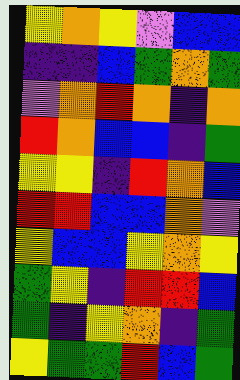[["yellow", "orange", "yellow", "violet", "blue", "blue"], ["indigo", "indigo", "blue", "green", "orange", "green"], ["violet", "orange", "red", "orange", "indigo", "orange"], ["red", "orange", "blue", "blue", "indigo", "green"], ["yellow", "yellow", "indigo", "red", "orange", "blue"], ["red", "red", "blue", "blue", "orange", "violet"], ["yellow", "blue", "blue", "yellow", "orange", "yellow"], ["green", "yellow", "indigo", "red", "red", "blue"], ["green", "indigo", "yellow", "orange", "indigo", "green"], ["yellow", "green", "green", "red", "blue", "green"]]